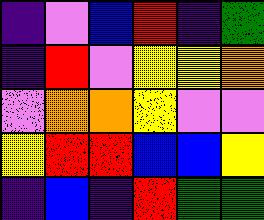[["indigo", "violet", "blue", "red", "indigo", "green"], ["indigo", "red", "violet", "yellow", "yellow", "orange"], ["violet", "orange", "orange", "yellow", "violet", "violet"], ["yellow", "red", "red", "blue", "blue", "yellow"], ["indigo", "blue", "indigo", "red", "green", "green"]]